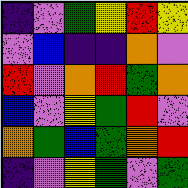[["indigo", "violet", "green", "yellow", "red", "yellow"], ["violet", "blue", "indigo", "indigo", "orange", "violet"], ["red", "violet", "orange", "red", "green", "orange"], ["blue", "violet", "yellow", "green", "red", "violet"], ["orange", "green", "blue", "green", "orange", "red"], ["indigo", "violet", "yellow", "green", "violet", "green"]]